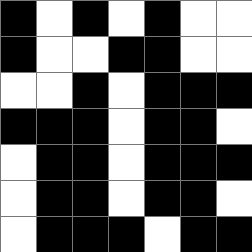[["black", "white", "black", "white", "black", "white", "white"], ["black", "white", "white", "black", "black", "white", "white"], ["white", "white", "black", "white", "black", "black", "black"], ["black", "black", "black", "white", "black", "black", "white"], ["white", "black", "black", "white", "black", "black", "black"], ["white", "black", "black", "white", "black", "black", "white"], ["white", "black", "black", "black", "white", "black", "black"]]